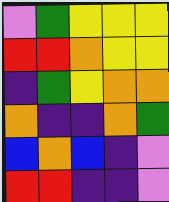[["violet", "green", "yellow", "yellow", "yellow"], ["red", "red", "orange", "yellow", "yellow"], ["indigo", "green", "yellow", "orange", "orange"], ["orange", "indigo", "indigo", "orange", "green"], ["blue", "orange", "blue", "indigo", "violet"], ["red", "red", "indigo", "indigo", "violet"]]